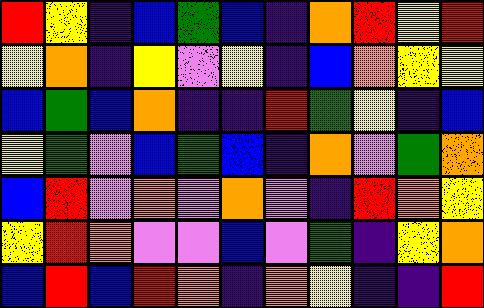[["red", "yellow", "indigo", "blue", "green", "blue", "indigo", "orange", "red", "yellow", "red"], ["yellow", "orange", "indigo", "yellow", "violet", "yellow", "indigo", "blue", "orange", "yellow", "yellow"], ["blue", "green", "blue", "orange", "indigo", "indigo", "red", "green", "yellow", "indigo", "blue"], ["yellow", "green", "violet", "blue", "green", "blue", "indigo", "orange", "violet", "green", "orange"], ["blue", "red", "violet", "orange", "violet", "orange", "violet", "indigo", "red", "orange", "yellow"], ["yellow", "red", "orange", "violet", "violet", "blue", "violet", "green", "indigo", "yellow", "orange"], ["blue", "red", "blue", "red", "orange", "indigo", "orange", "yellow", "indigo", "indigo", "red"]]